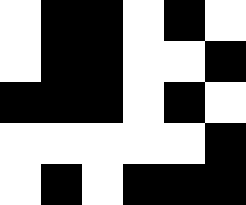[["white", "black", "black", "white", "black", "white"], ["white", "black", "black", "white", "white", "black"], ["black", "black", "black", "white", "black", "white"], ["white", "white", "white", "white", "white", "black"], ["white", "black", "white", "black", "black", "black"]]